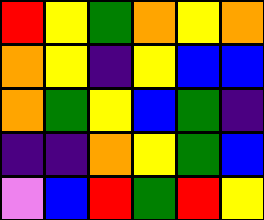[["red", "yellow", "green", "orange", "yellow", "orange"], ["orange", "yellow", "indigo", "yellow", "blue", "blue"], ["orange", "green", "yellow", "blue", "green", "indigo"], ["indigo", "indigo", "orange", "yellow", "green", "blue"], ["violet", "blue", "red", "green", "red", "yellow"]]